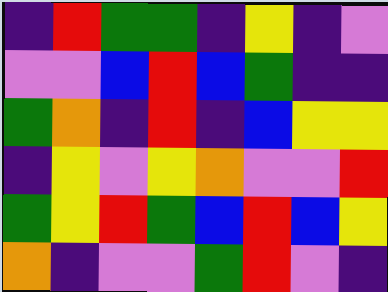[["indigo", "red", "green", "green", "indigo", "yellow", "indigo", "violet"], ["violet", "violet", "blue", "red", "blue", "green", "indigo", "indigo"], ["green", "orange", "indigo", "red", "indigo", "blue", "yellow", "yellow"], ["indigo", "yellow", "violet", "yellow", "orange", "violet", "violet", "red"], ["green", "yellow", "red", "green", "blue", "red", "blue", "yellow"], ["orange", "indigo", "violet", "violet", "green", "red", "violet", "indigo"]]